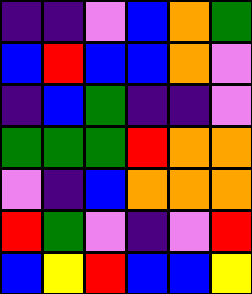[["indigo", "indigo", "violet", "blue", "orange", "green"], ["blue", "red", "blue", "blue", "orange", "violet"], ["indigo", "blue", "green", "indigo", "indigo", "violet"], ["green", "green", "green", "red", "orange", "orange"], ["violet", "indigo", "blue", "orange", "orange", "orange"], ["red", "green", "violet", "indigo", "violet", "red"], ["blue", "yellow", "red", "blue", "blue", "yellow"]]